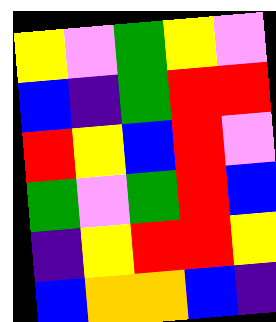[["yellow", "violet", "green", "yellow", "violet"], ["blue", "indigo", "green", "red", "red"], ["red", "yellow", "blue", "red", "violet"], ["green", "violet", "green", "red", "blue"], ["indigo", "yellow", "red", "red", "yellow"], ["blue", "orange", "orange", "blue", "indigo"]]